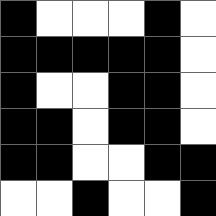[["black", "white", "white", "white", "black", "white"], ["black", "black", "black", "black", "black", "white"], ["black", "white", "white", "black", "black", "white"], ["black", "black", "white", "black", "black", "white"], ["black", "black", "white", "white", "black", "black"], ["white", "white", "black", "white", "white", "black"]]